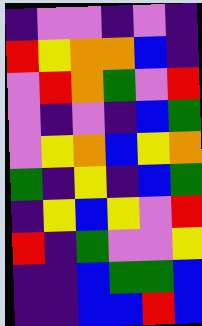[["indigo", "violet", "violet", "indigo", "violet", "indigo"], ["red", "yellow", "orange", "orange", "blue", "indigo"], ["violet", "red", "orange", "green", "violet", "red"], ["violet", "indigo", "violet", "indigo", "blue", "green"], ["violet", "yellow", "orange", "blue", "yellow", "orange"], ["green", "indigo", "yellow", "indigo", "blue", "green"], ["indigo", "yellow", "blue", "yellow", "violet", "red"], ["red", "indigo", "green", "violet", "violet", "yellow"], ["indigo", "indigo", "blue", "green", "green", "blue"], ["indigo", "indigo", "blue", "blue", "red", "blue"]]